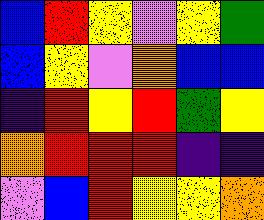[["blue", "red", "yellow", "violet", "yellow", "green"], ["blue", "yellow", "violet", "orange", "blue", "blue"], ["indigo", "red", "yellow", "red", "green", "yellow"], ["orange", "red", "red", "red", "indigo", "indigo"], ["violet", "blue", "red", "yellow", "yellow", "orange"]]